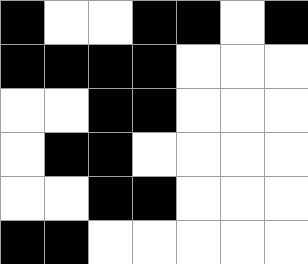[["black", "white", "white", "black", "black", "white", "black"], ["black", "black", "black", "black", "white", "white", "white"], ["white", "white", "black", "black", "white", "white", "white"], ["white", "black", "black", "white", "white", "white", "white"], ["white", "white", "black", "black", "white", "white", "white"], ["black", "black", "white", "white", "white", "white", "white"]]